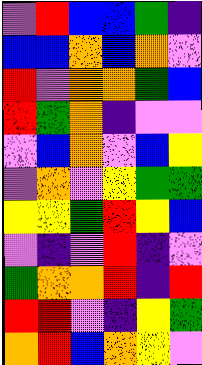[["violet", "red", "blue", "blue", "green", "indigo"], ["blue", "blue", "orange", "blue", "orange", "violet"], ["red", "violet", "orange", "orange", "green", "blue"], ["red", "green", "orange", "indigo", "violet", "violet"], ["violet", "blue", "orange", "violet", "blue", "yellow"], ["violet", "orange", "violet", "yellow", "green", "green"], ["yellow", "yellow", "green", "red", "yellow", "blue"], ["violet", "indigo", "violet", "red", "indigo", "violet"], ["green", "orange", "orange", "red", "indigo", "red"], ["red", "red", "violet", "indigo", "yellow", "green"], ["orange", "red", "blue", "orange", "yellow", "violet"]]